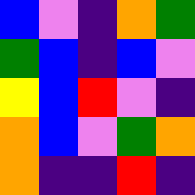[["blue", "violet", "indigo", "orange", "green"], ["green", "blue", "indigo", "blue", "violet"], ["yellow", "blue", "red", "violet", "indigo"], ["orange", "blue", "violet", "green", "orange"], ["orange", "indigo", "indigo", "red", "indigo"]]